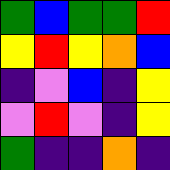[["green", "blue", "green", "green", "red"], ["yellow", "red", "yellow", "orange", "blue"], ["indigo", "violet", "blue", "indigo", "yellow"], ["violet", "red", "violet", "indigo", "yellow"], ["green", "indigo", "indigo", "orange", "indigo"]]